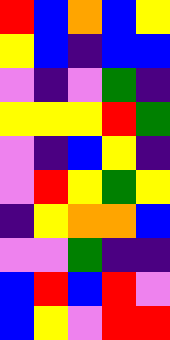[["red", "blue", "orange", "blue", "yellow"], ["yellow", "blue", "indigo", "blue", "blue"], ["violet", "indigo", "violet", "green", "indigo"], ["yellow", "yellow", "yellow", "red", "green"], ["violet", "indigo", "blue", "yellow", "indigo"], ["violet", "red", "yellow", "green", "yellow"], ["indigo", "yellow", "orange", "orange", "blue"], ["violet", "violet", "green", "indigo", "indigo"], ["blue", "red", "blue", "red", "violet"], ["blue", "yellow", "violet", "red", "red"]]